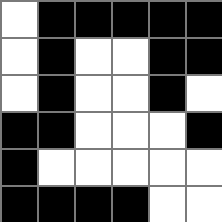[["white", "black", "black", "black", "black", "black"], ["white", "black", "white", "white", "black", "black"], ["white", "black", "white", "white", "black", "white"], ["black", "black", "white", "white", "white", "black"], ["black", "white", "white", "white", "white", "white"], ["black", "black", "black", "black", "white", "white"]]